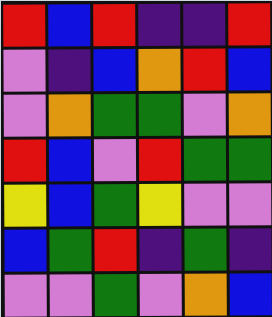[["red", "blue", "red", "indigo", "indigo", "red"], ["violet", "indigo", "blue", "orange", "red", "blue"], ["violet", "orange", "green", "green", "violet", "orange"], ["red", "blue", "violet", "red", "green", "green"], ["yellow", "blue", "green", "yellow", "violet", "violet"], ["blue", "green", "red", "indigo", "green", "indigo"], ["violet", "violet", "green", "violet", "orange", "blue"]]